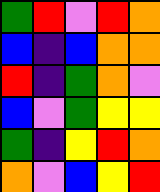[["green", "red", "violet", "red", "orange"], ["blue", "indigo", "blue", "orange", "orange"], ["red", "indigo", "green", "orange", "violet"], ["blue", "violet", "green", "yellow", "yellow"], ["green", "indigo", "yellow", "red", "orange"], ["orange", "violet", "blue", "yellow", "red"]]